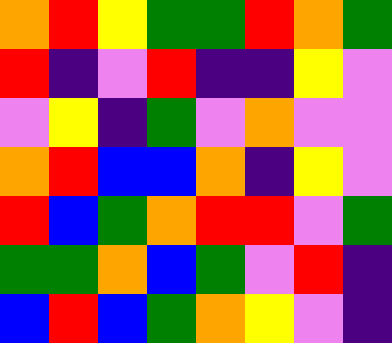[["orange", "red", "yellow", "green", "green", "red", "orange", "green"], ["red", "indigo", "violet", "red", "indigo", "indigo", "yellow", "violet"], ["violet", "yellow", "indigo", "green", "violet", "orange", "violet", "violet"], ["orange", "red", "blue", "blue", "orange", "indigo", "yellow", "violet"], ["red", "blue", "green", "orange", "red", "red", "violet", "green"], ["green", "green", "orange", "blue", "green", "violet", "red", "indigo"], ["blue", "red", "blue", "green", "orange", "yellow", "violet", "indigo"]]